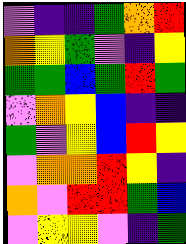[["violet", "indigo", "indigo", "green", "orange", "red"], ["orange", "yellow", "green", "violet", "indigo", "yellow"], ["green", "green", "blue", "green", "red", "green"], ["violet", "orange", "yellow", "blue", "indigo", "indigo"], ["green", "violet", "yellow", "blue", "red", "yellow"], ["violet", "orange", "orange", "red", "yellow", "indigo"], ["orange", "violet", "red", "red", "green", "blue"], ["violet", "yellow", "yellow", "violet", "indigo", "green"]]